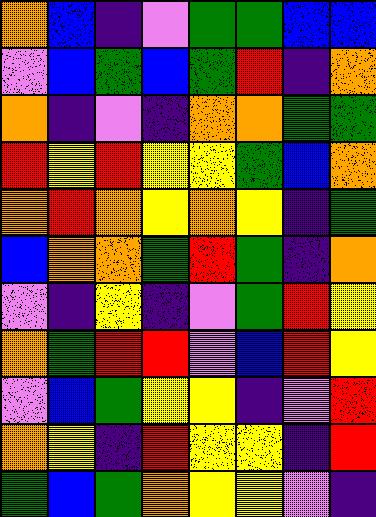[["orange", "blue", "indigo", "violet", "green", "green", "blue", "blue"], ["violet", "blue", "green", "blue", "green", "red", "indigo", "orange"], ["orange", "indigo", "violet", "indigo", "orange", "orange", "green", "green"], ["red", "yellow", "red", "yellow", "yellow", "green", "blue", "orange"], ["orange", "red", "orange", "yellow", "orange", "yellow", "indigo", "green"], ["blue", "orange", "orange", "green", "red", "green", "indigo", "orange"], ["violet", "indigo", "yellow", "indigo", "violet", "green", "red", "yellow"], ["orange", "green", "red", "red", "violet", "blue", "red", "yellow"], ["violet", "blue", "green", "yellow", "yellow", "indigo", "violet", "red"], ["orange", "yellow", "indigo", "red", "yellow", "yellow", "indigo", "red"], ["green", "blue", "green", "orange", "yellow", "yellow", "violet", "indigo"]]